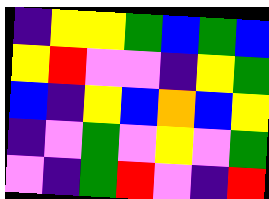[["indigo", "yellow", "yellow", "green", "blue", "green", "blue"], ["yellow", "red", "violet", "violet", "indigo", "yellow", "green"], ["blue", "indigo", "yellow", "blue", "orange", "blue", "yellow"], ["indigo", "violet", "green", "violet", "yellow", "violet", "green"], ["violet", "indigo", "green", "red", "violet", "indigo", "red"]]